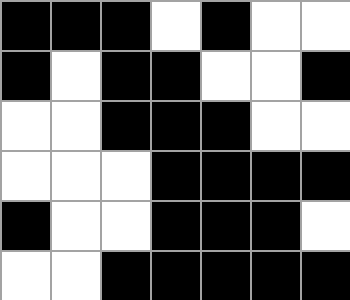[["black", "black", "black", "white", "black", "white", "white"], ["black", "white", "black", "black", "white", "white", "black"], ["white", "white", "black", "black", "black", "white", "white"], ["white", "white", "white", "black", "black", "black", "black"], ["black", "white", "white", "black", "black", "black", "white"], ["white", "white", "black", "black", "black", "black", "black"]]